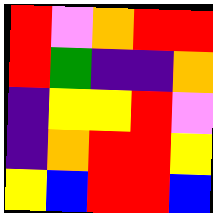[["red", "violet", "orange", "red", "red"], ["red", "green", "indigo", "indigo", "orange"], ["indigo", "yellow", "yellow", "red", "violet"], ["indigo", "orange", "red", "red", "yellow"], ["yellow", "blue", "red", "red", "blue"]]